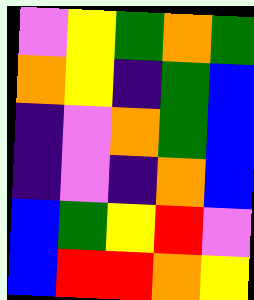[["violet", "yellow", "green", "orange", "green"], ["orange", "yellow", "indigo", "green", "blue"], ["indigo", "violet", "orange", "green", "blue"], ["indigo", "violet", "indigo", "orange", "blue"], ["blue", "green", "yellow", "red", "violet"], ["blue", "red", "red", "orange", "yellow"]]